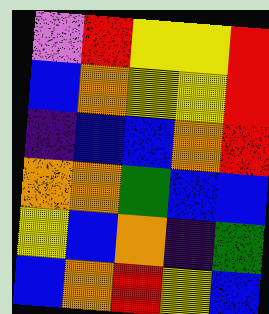[["violet", "red", "yellow", "yellow", "red"], ["blue", "orange", "yellow", "yellow", "red"], ["indigo", "blue", "blue", "orange", "red"], ["orange", "orange", "green", "blue", "blue"], ["yellow", "blue", "orange", "indigo", "green"], ["blue", "orange", "red", "yellow", "blue"]]